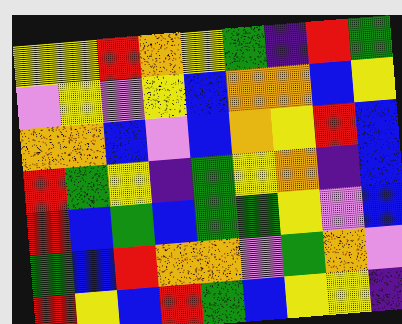[["yellow", "yellow", "red", "orange", "yellow", "green", "indigo", "red", "green"], ["violet", "yellow", "violet", "yellow", "blue", "orange", "orange", "blue", "yellow"], ["orange", "orange", "blue", "violet", "blue", "orange", "yellow", "red", "blue"], ["red", "green", "yellow", "indigo", "green", "yellow", "orange", "indigo", "blue"], ["red", "blue", "green", "blue", "green", "green", "yellow", "violet", "blue"], ["green", "blue", "red", "orange", "orange", "violet", "green", "orange", "violet"], ["red", "yellow", "blue", "red", "green", "blue", "yellow", "yellow", "indigo"]]